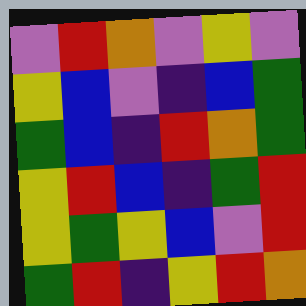[["violet", "red", "orange", "violet", "yellow", "violet"], ["yellow", "blue", "violet", "indigo", "blue", "green"], ["green", "blue", "indigo", "red", "orange", "green"], ["yellow", "red", "blue", "indigo", "green", "red"], ["yellow", "green", "yellow", "blue", "violet", "red"], ["green", "red", "indigo", "yellow", "red", "orange"]]